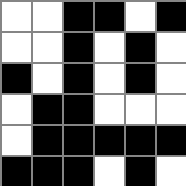[["white", "white", "black", "black", "white", "black"], ["white", "white", "black", "white", "black", "white"], ["black", "white", "black", "white", "black", "white"], ["white", "black", "black", "white", "white", "white"], ["white", "black", "black", "black", "black", "black"], ["black", "black", "black", "white", "black", "white"]]